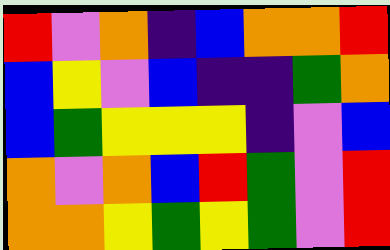[["red", "violet", "orange", "indigo", "blue", "orange", "orange", "red"], ["blue", "yellow", "violet", "blue", "indigo", "indigo", "green", "orange"], ["blue", "green", "yellow", "yellow", "yellow", "indigo", "violet", "blue"], ["orange", "violet", "orange", "blue", "red", "green", "violet", "red"], ["orange", "orange", "yellow", "green", "yellow", "green", "violet", "red"]]